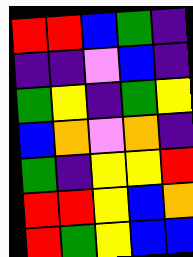[["red", "red", "blue", "green", "indigo"], ["indigo", "indigo", "violet", "blue", "indigo"], ["green", "yellow", "indigo", "green", "yellow"], ["blue", "orange", "violet", "orange", "indigo"], ["green", "indigo", "yellow", "yellow", "red"], ["red", "red", "yellow", "blue", "orange"], ["red", "green", "yellow", "blue", "blue"]]